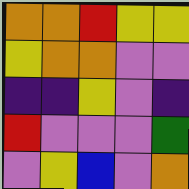[["orange", "orange", "red", "yellow", "yellow"], ["yellow", "orange", "orange", "violet", "violet"], ["indigo", "indigo", "yellow", "violet", "indigo"], ["red", "violet", "violet", "violet", "green"], ["violet", "yellow", "blue", "violet", "orange"]]